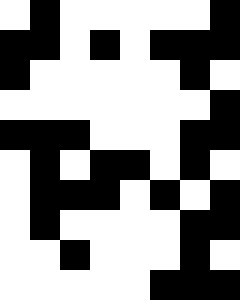[["white", "black", "white", "white", "white", "white", "white", "black"], ["black", "black", "white", "black", "white", "black", "black", "black"], ["black", "white", "white", "white", "white", "white", "black", "white"], ["white", "white", "white", "white", "white", "white", "white", "black"], ["black", "black", "black", "white", "white", "white", "black", "black"], ["white", "black", "white", "black", "black", "white", "black", "white"], ["white", "black", "black", "black", "white", "black", "white", "black"], ["white", "black", "white", "white", "white", "white", "black", "black"], ["white", "white", "black", "white", "white", "white", "black", "white"], ["white", "white", "white", "white", "white", "black", "black", "black"]]